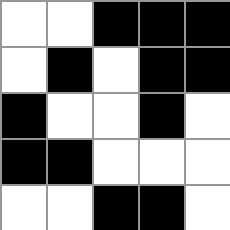[["white", "white", "black", "black", "black"], ["white", "black", "white", "black", "black"], ["black", "white", "white", "black", "white"], ["black", "black", "white", "white", "white"], ["white", "white", "black", "black", "white"]]